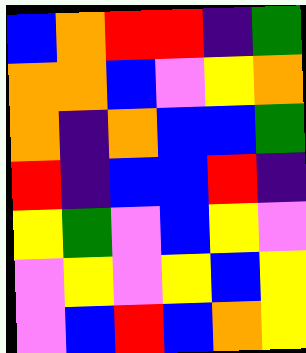[["blue", "orange", "red", "red", "indigo", "green"], ["orange", "orange", "blue", "violet", "yellow", "orange"], ["orange", "indigo", "orange", "blue", "blue", "green"], ["red", "indigo", "blue", "blue", "red", "indigo"], ["yellow", "green", "violet", "blue", "yellow", "violet"], ["violet", "yellow", "violet", "yellow", "blue", "yellow"], ["violet", "blue", "red", "blue", "orange", "yellow"]]